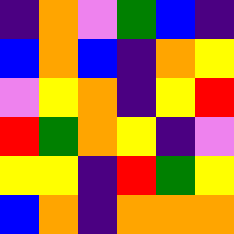[["indigo", "orange", "violet", "green", "blue", "indigo"], ["blue", "orange", "blue", "indigo", "orange", "yellow"], ["violet", "yellow", "orange", "indigo", "yellow", "red"], ["red", "green", "orange", "yellow", "indigo", "violet"], ["yellow", "yellow", "indigo", "red", "green", "yellow"], ["blue", "orange", "indigo", "orange", "orange", "orange"]]